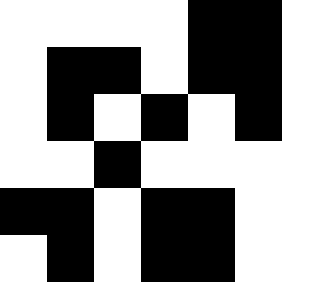[["white", "white", "white", "white", "black", "black", "white"], ["white", "black", "black", "white", "black", "black", "white"], ["white", "black", "white", "black", "white", "black", "white"], ["white", "white", "black", "white", "white", "white", "white"], ["black", "black", "white", "black", "black", "white", "white"], ["white", "black", "white", "black", "black", "white", "white"]]